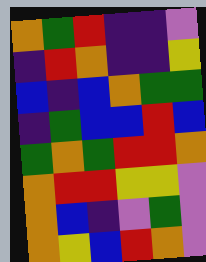[["orange", "green", "red", "indigo", "indigo", "violet"], ["indigo", "red", "orange", "indigo", "indigo", "yellow"], ["blue", "indigo", "blue", "orange", "green", "green"], ["indigo", "green", "blue", "blue", "red", "blue"], ["green", "orange", "green", "red", "red", "orange"], ["orange", "red", "red", "yellow", "yellow", "violet"], ["orange", "blue", "indigo", "violet", "green", "violet"], ["orange", "yellow", "blue", "red", "orange", "violet"]]